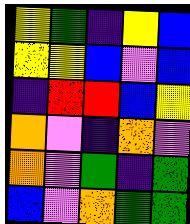[["yellow", "green", "indigo", "yellow", "blue"], ["yellow", "yellow", "blue", "violet", "blue"], ["indigo", "red", "red", "blue", "yellow"], ["orange", "violet", "indigo", "orange", "violet"], ["orange", "violet", "green", "indigo", "green"], ["blue", "violet", "orange", "green", "green"]]